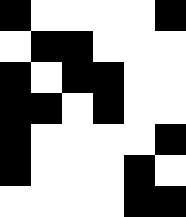[["black", "white", "white", "white", "white", "black"], ["white", "black", "black", "white", "white", "white"], ["black", "white", "black", "black", "white", "white"], ["black", "black", "white", "black", "white", "white"], ["black", "white", "white", "white", "white", "black"], ["black", "white", "white", "white", "black", "white"], ["white", "white", "white", "white", "black", "black"]]